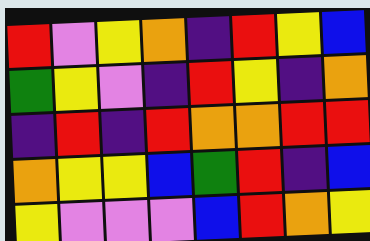[["red", "violet", "yellow", "orange", "indigo", "red", "yellow", "blue"], ["green", "yellow", "violet", "indigo", "red", "yellow", "indigo", "orange"], ["indigo", "red", "indigo", "red", "orange", "orange", "red", "red"], ["orange", "yellow", "yellow", "blue", "green", "red", "indigo", "blue"], ["yellow", "violet", "violet", "violet", "blue", "red", "orange", "yellow"]]